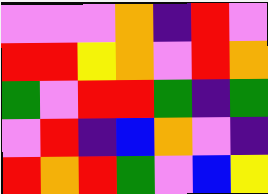[["violet", "violet", "violet", "orange", "indigo", "red", "violet"], ["red", "red", "yellow", "orange", "violet", "red", "orange"], ["green", "violet", "red", "red", "green", "indigo", "green"], ["violet", "red", "indigo", "blue", "orange", "violet", "indigo"], ["red", "orange", "red", "green", "violet", "blue", "yellow"]]